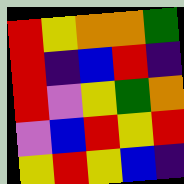[["red", "yellow", "orange", "orange", "green"], ["red", "indigo", "blue", "red", "indigo"], ["red", "violet", "yellow", "green", "orange"], ["violet", "blue", "red", "yellow", "red"], ["yellow", "red", "yellow", "blue", "indigo"]]